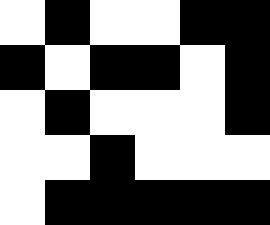[["white", "black", "white", "white", "black", "black"], ["black", "white", "black", "black", "white", "black"], ["white", "black", "white", "white", "white", "black"], ["white", "white", "black", "white", "white", "white"], ["white", "black", "black", "black", "black", "black"]]